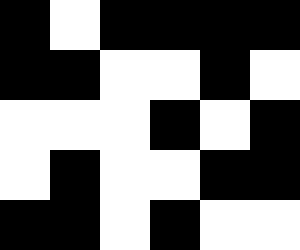[["black", "white", "black", "black", "black", "black"], ["black", "black", "white", "white", "black", "white"], ["white", "white", "white", "black", "white", "black"], ["white", "black", "white", "white", "black", "black"], ["black", "black", "white", "black", "white", "white"]]